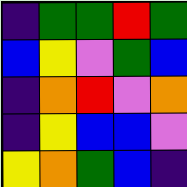[["indigo", "green", "green", "red", "green"], ["blue", "yellow", "violet", "green", "blue"], ["indigo", "orange", "red", "violet", "orange"], ["indigo", "yellow", "blue", "blue", "violet"], ["yellow", "orange", "green", "blue", "indigo"]]